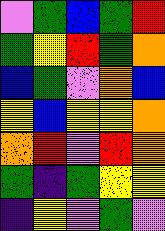[["violet", "green", "blue", "green", "red"], ["green", "yellow", "red", "green", "orange"], ["blue", "green", "violet", "orange", "blue"], ["yellow", "blue", "yellow", "yellow", "orange"], ["orange", "red", "violet", "red", "orange"], ["green", "indigo", "green", "yellow", "yellow"], ["indigo", "yellow", "violet", "green", "violet"]]